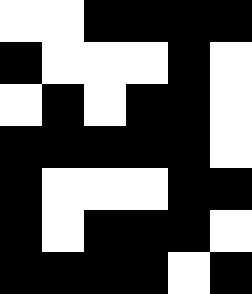[["white", "white", "black", "black", "black", "black"], ["black", "white", "white", "white", "black", "white"], ["white", "black", "white", "black", "black", "white"], ["black", "black", "black", "black", "black", "white"], ["black", "white", "white", "white", "black", "black"], ["black", "white", "black", "black", "black", "white"], ["black", "black", "black", "black", "white", "black"]]